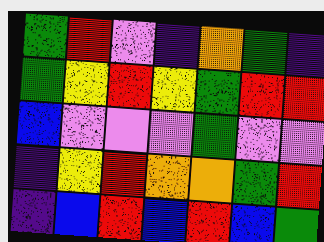[["green", "red", "violet", "indigo", "orange", "green", "indigo"], ["green", "yellow", "red", "yellow", "green", "red", "red"], ["blue", "violet", "violet", "violet", "green", "violet", "violet"], ["indigo", "yellow", "red", "orange", "orange", "green", "red"], ["indigo", "blue", "red", "blue", "red", "blue", "green"]]